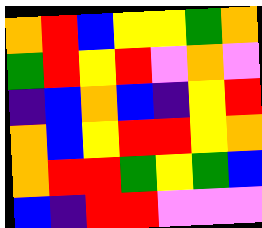[["orange", "red", "blue", "yellow", "yellow", "green", "orange"], ["green", "red", "yellow", "red", "violet", "orange", "violet"], ["indigo", "blue", "orange", "blue", "indigo", "yellow", "red"], ["orange", "blue", "yellow", "red", "red", "yellow", "orange"], ["orange", "red", "red", "green", "yellow", "green", "blue"], ["blue", "indigo", "red", "red", "violet", "violet", "violet"]]